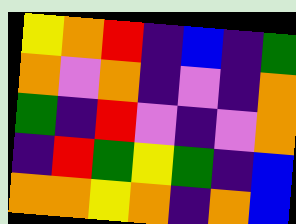[["yellow", "orange", "red", "indigo", "blue", "indigo", "green"], ["orange", "violet", "orange", "indigo", "violet", "indigo", "orange"], ["green", "indigo", "red", "violet", "indigo", "violet", "orange"], ["indigo", "red", "green", "yellow", "green", "indigo", "blue"], ["orange", "orange", "yellow", "orange", "indigo", "orange", "blue"]]